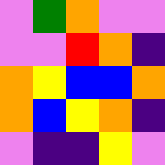[["violet", "green", "orange", "violet", "violet"], ["violet", "violet", "red", "orange", "indigo"], ["orange", "yellow", "blue", "blue", "orange"], ["orange", "blue", "yellow", "orange", "indigo"], ["violet", "indigo", "indigo", "yellow", "violet"]]